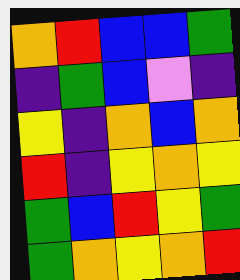[["orange", "red", "blue", "blue", "green"], ["indigo", "green", "blue", "violet", "indigo"], ["yellow", "indigo", "orange", "blue", "orange"], ["red", "indigo", "yellow", "orange", "yellow"], ["green", "blue", "red", "yellow", "green"], ["green", "orange", "yellow", "orange", "red"]]